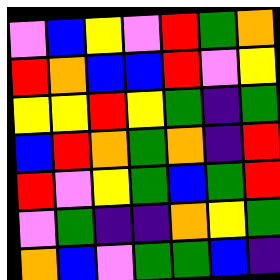[["violet", "blue", "yellow", "violet", "red", "green", "orange"], ["red", "orange", "blue", "blue", "red", "violet", "yellow"], ["yellow", "yellow", "red", "yellow", "green", "indigo", "green"], ["blue", "red", "orange", "green", "orange", "indigo", "red"], ["red", "violet", "yellow", "green", "blue", "green", "red"], ["violet", "green", "indigo", "indigo", "orange", "yellow", "green"], ["orange", "blue", "violet", "green", "green", "blue", "indigo"]]